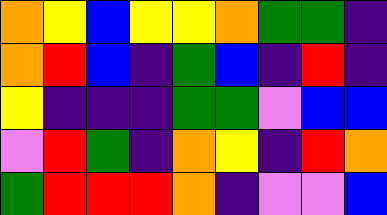[["orange", "yellow", "blue", "yellow", "yellow", "orange", "green", "green", "indigo"], ["orange", "red", "blue", "indigo", "green", "blue", "indigo", "red", "indigo"], ["yellow", "indigo", "indigo", "indigo", "green", "green", "violet", "blue", "blue"], ["violet", "red", "green", "indigo", "orange", "yellow", "indigo", "red", "orange"], ["green", "red", "red", "red", "orange", "indigo", "violet", "violet", "blue"]]